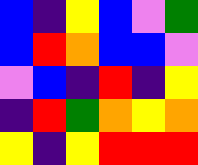[["blue", "indigo", "yellow", "blue", "violet", "green"], ["blue", "red", "orange", "blue", "blue", "violet"], ["violet", "blue", "indigo", "red", "indigo", "yellow"], ["indigo", "red", "green", "orange", "yellow", "orange"], ["yellow", "indigo", "yellow", "red", "red", "red"]]